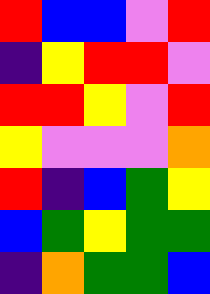[["red", "blue", "blue", "violet", "red"], ["indigo", "yellow", "red", "red", "violet"], ["red", "red", "yellow", "violet", "red"], ["yellow", "violet", "violet", "violet", "orange"], ["red", "indigo", "blue", "green", "yellow"], ["blue", "green", "yellow", "green", "green"], ["indigo", "orange", "green", "green", "blue"]]